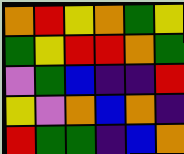[["orange", "red", "yellow", "orange", "green", "yellow"], ["green", "yellow", "red", "red", "orange", "green"], ["violet", "green", "blue", "indigo", "indigo", "red"], ["yellow", "violet", "orange", "blue", "orange", "indigo"], ["red", "green", "green", "indigo", "blue", "orange"]]